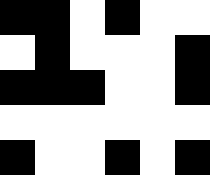[["black", "black", "white", "black", "white", "white"], ["white", "black", "white", "white", "white", "black"], ["black", "black", "black", "white", "white", "black"], ["white", "white", "white", "white", "white", "white"], ["black", "white", "white", "black", "white", "black"]]